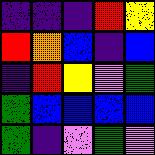[["indigo", "indigo", "indigo", "red", "yellow"], ["red", "orange", "blue", "indigo", "blue"], ["indigo", "red", "yellow", "violet", "green"], ["green", "blue", "blue", "blue", "blue"], ["green", "indigo", "violet", "green", "violet"]]